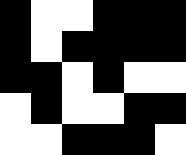[["black", "white", "white", "black", "black", "black"], ["black", "white", "black", "black", "black", "black"], ["black", "black", "white", "black", "white", "white"], ["white", "black", "white", "white", "black", "black"], ["white", "white", "black", "black", "black", "white"]]